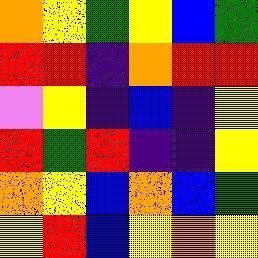[["orange", "yellow", "green", "yellow", "blue", "green"], ["red", "red", "indigo", "orange", "red", "red"], ["violet", "yellow", "indigo", "blue", "indigo", "yellow"], ["red", "green", "red", "indigo", "indigo", "yellow"], ["orange", "yellow", "blue", "orange", "blue", "green"], ["yellow", "red", "blue", "yellow", "orange", "yellow"]]